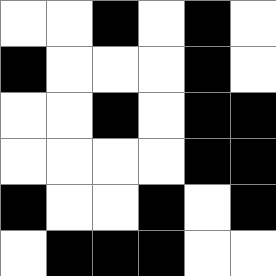[["white", "white", "black", "white", "black", "white"], ["black", "white", "white", "white", "black", "white"], ["white", "white", "black", "white", "black", "black"], ["white", "white", "white", "white", "black", "black"], ["black", "white", "white", "black", "white", "black"], ["white", "black", "black", "black", "white", "white"]]